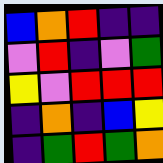[["blue", "orange", "red", "indigo", "indigo"], ["violet", "red", "indigo", "violet", "green"], ["yellow", "violet", "red", "red", "red"], ["indigo", "orange", "indigo", "blue", "yellow"], ["indigo", "green", "red", "green", "orange"]]